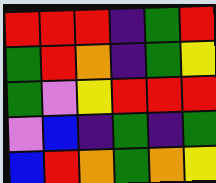[["red", "red", "red", "indigo", "green", "red"], ["green", "red", "orange", "indigo", "green", "yellow"], ["green", "violet", "yellow", "red", "red", "red"], ["violet", "blue", "indigo", "green", "indigo", "green"], ["blue", "red", "orange", "green", "orange", "yellow"]]